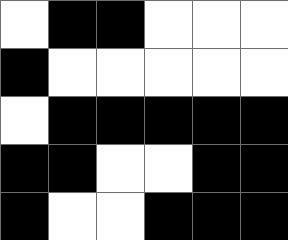[["white", "black", "black", "white", "white", "white"], ["black", "white", "white", "white", "white", "white"], ["white", "black", "black", "black", "black", "black"], ["black", "black", "white", "white", "black", "black"], ["black", "white", "white", "black", "black", "black"]]